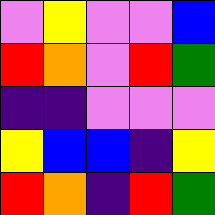[["violet", "yellow", "violet", "violet", "blue"], ["red", "orange", "violet", "red", "green"], ["indigo", "indigo", "violet", "violet", "violet"], ["yellow", "blue", "blue", "indigo", "yellow"], ["red", "orange", "indigo", "red", "green"]]